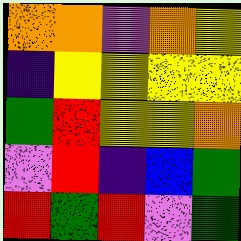[["orange", "orange", "violet", "orange", "yellow"], ["indigo", "yellow", "yellow", "yellow", "yellow"], ["green", "red", "yellow", "yellow", "orange"], ["violet", "red", "indigo", "blue", "green"], ["red", "green", "red", "violet", "green"]]